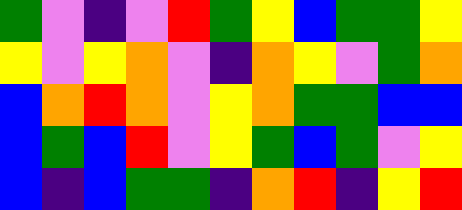[["green", "violet", "indigo", "violet", "red", "green", "yellow", "blue", "green", "green", "yellow"], ["yellow", "violet", "yellow", "orange", "violet", "indigo", "orange", "yellow", "violet", "green", "orange"], ["blue", "orange", "red", "orange", "violet", "yellow", "orange", "green", "green", "blue", "blue"], ["blue", "green", "blue", "red", "violet", "yellow", "green", "blue", "green", "violet", "yellow"], ["blue", "indigo", "blue", "green", "green", "indigo", "orange", "red", "indigo", "yellow", "red"]]